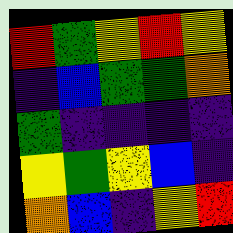[["red", "green", "yellow", "red", "yellow"], ["indigo", "blue", "green", "green", "orange"], ["green", "indigo", "indigo", "indigo", "indigo"], ["yellow", "green", "yellow", "blue", "indigo"], ["orange", "blue", "indigo", "yellow", "red"]]